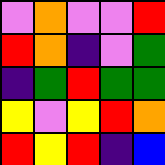[["violet", "orange", "violet", "violet", "red"], ["red", "orange", "indigo", "violet", "green"], ["indigo", "green", "red", "green", "green"], ["yellow", "violet", "yellow", "red", "orange"], ["red", "yellow", "red", "indigo", "blue"]]